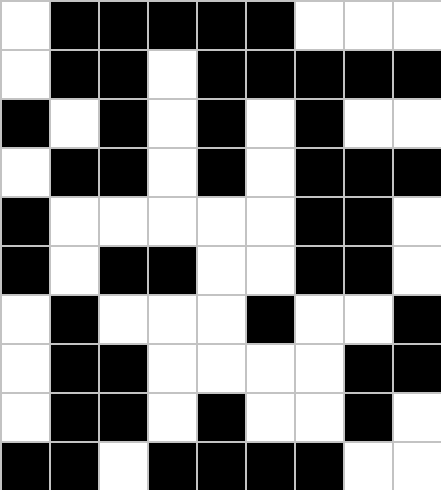[["white", "black", "black", "black", "black", "black", "white", "white", "white"], ["white", "black", "black", "white", "black", "black", "black", "black", "black"], ["black", "white", "black", "white", "black", "white", "black", "white", "white"], ["white", "black", "black", "white", "black", "white", "black", "black", "black"], ["black", "white", "white", "white", "white", "white", "black", "black", "white"], ["black", "white", "black", "black", "white", "white", "black", "black", "white"], ["white", "black", "white", "white", "white", "black", "white", "white", "black"], ["white", "black", "black", "white", "white", "white", "white", "black", "black"], ["white", "black", "black", "white", "black", "white", "white", "black", "white"], ["black", "black", "white", "black", "black", "black", "black", "white", "white"]]